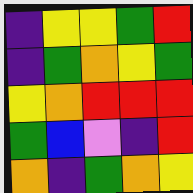[["indigo", "yellow", "yellow", "green", "red"], ["indigo", "green", "orange", "yellow", "green"], ["yellow", "orange", "red", "red", "red"], ["green", "blue", "violet", "indigo", "red"], ["orange", "indigo", "green", "orange", "yellow"]]